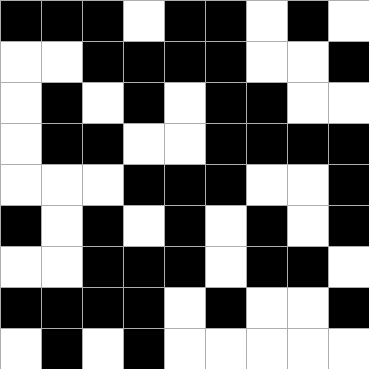[["black", "black", "black", "white", "black", "black", "white", "black", "white"], ["white", "white", "black", "black", "black", "black", "white", "white", "black"], ["white", "black", "white", "black", "white", "black", "black", "white", "white"], ["white", "black", "black", "white", "white", "black", "black", "black", "black"], ["white", "white", "white", "black", "black", "black", "white", "white", "black"], ["black", "white", "black", "white", "black", "white", "black", "white", "black"], ["white", "white", "black", "black", "black", "white", "black", "black", "white"], ["black", "black", "black", "black", "white", "black", "white", "white", "black"], ["white", "black", "white", "black", "white", "white", "white", "white", "white"]]